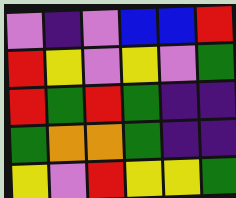[["violet", "indigo", "violet", "blue", "blue", "red"], ["red", "yellow", "violet", "yellow", "violet", "green"], ["red", "green", "red", "green", "indigo", "indigo"], ["green", "orange", "orange", "green", "indigo", "indigo"], ["yellow", "violet", "red", "yellow", "yellow", "green"]]